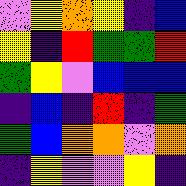[["violet", "yellow", "orange", "yellow", "indigo", "blue"], ["yellow", "indigo", "red", "green", "green", "red"], ["green", "yellow", "violet", "blue", "blue", "blue"], ["indigo", "blue", "indigo", "red", "indigo", "green"], ["green", "blue", "orange", "orange", "violet", "orange"], ["indigo", "yellow", "violet", "violet", "yellow", "indigo"]]